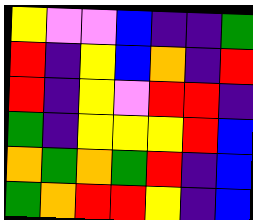[["yellow", "violet", "violet", "blue", "indigo", "indigo", "green"], ["red", "indigo", "yellow", "blue", "orange", "indigo", "red"], ["red", "indigo", "yellow", "violet", "red", "red", "indigo"], ["green", "indigo", "yellow", "yellow", "yellow", "red", "blue"], ["orange", "green", "orange", "green", "red", "indigo", "blue"], ["green", "orange", "red", "red", "yellow", "indigo", "blue"]]